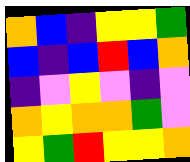[["orange", "blue", "indigo", "yellow", "yellow", "green"], ["blue", "indigo", "blue", "red", "blue", "orange"], ["indigo", "violet", "yellow", "violet", "indigo", "violet"], ["orange", "yellow", "orange", "orange", "green", "violet"], ["yellow", "green", "red", "yellow", "yellow", "orange"]]